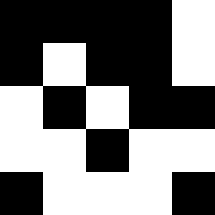[["black", "black", "black", "black", "white"], ["black", "white", "black", "black", "white"], ["white", "black", "white", "black", "black"], ["white", "white", "black", "white", "white"], ["black", "white", "white", "white", "black"]]